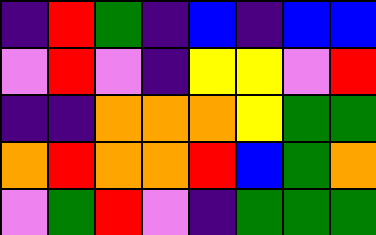[["indigo", "red", "green", "indigo", "blue", "indigo", "blue", "blue"], ["violet", "red", "violet", "indigo", "yellow", "yellow", "violet", "red"], ["indigo", "indigo", "orange", "orange", "orange", "yellow", "green", "green"], ["orange", "red", "orange", "orange", "red", "blue", "green", "orange"], ["violet", "green", "red", "violet", "indigo", "green", "green", "green"]]